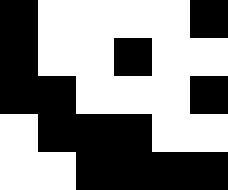[["black", "white", "white", "white", "white", "black"], ["black", "white", "white", "black", "white", "white"], ["black", "black", "white", "white", "white", "black"], ["white", "black", "black", "black", "white", "white"], ["white", "white", "black", "black", "black", "black"]]